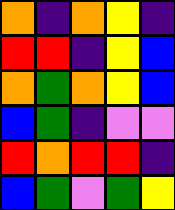[["orange", "indigo", "orange", "yellow", "indigo"], ["red", "red", "indigo", "yellow", "blue"], ["orange", "green", "orange", "yellow", "blue"], ["blue", "green", "indigo", "violet", "violet"], ["red", "orange", "red", "red", "indigo"], ["blue", "green", "violet", "green", "yellow"]]